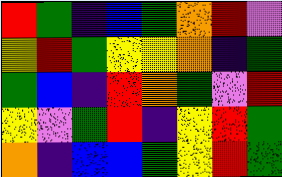[["red", "green", "indigo", "blue", "green", "orange", "red", "violet"], ["yellow", "red", "green", "yellow", "yellow", "orange", "indigo", "green"], ["green", "blue", "indigo", "red", "orange", "green", "violet", "red"], ["yellow", "violet", "green", "red", "indigo", "yellow", "red", "green"], ["orange", "indigo", "blue", "blue", "green", "yellow", "red", "green"]]